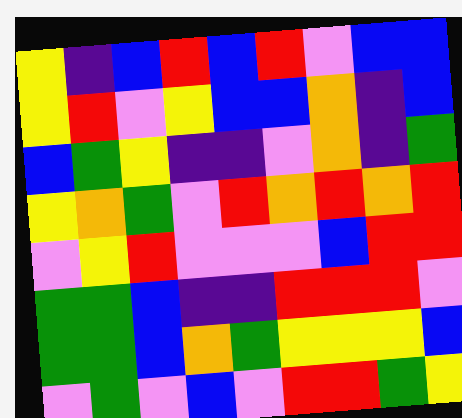[["yellow", "indigo", "blue", "red", "blue", "red", "violet", "blue", "blue"], ["yellow", "red", "violet", "yellow", "blue", "blue", "orange", "indigo", "blue"], ["blue", "green", "yellow", "indigo", "indigo", "violet", "orange", "indigo", "green"], ["yellow", "orange", "green", "violet", "red", "orange", "red", "orange", "red"], ["violet", "yellow", "red", "violet", "violet", "violet", "blue", "red", "red"], ["green", "green", "blue", "indigo", "indigo", "red", "red", "red", "violet"], ["green", "green", "blue", "orange", "green", "yellow", "yellow", "yellow", "blue"], ["violet", "green", "violet", "blue", "violet", "red", "red", "green", "yellow"]]